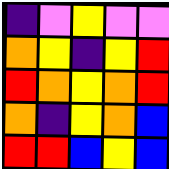[["indigo", "violet", "yellow", "violet", "violet"], ["orange", "yellow", "indigo", "yellow", "red"], ["red", "orange", "yellow", "orange", "red"], ["orange", "indigo", "yellow", "orange", "blue"], ["red", "red", "blue", "yellow", "blue"]]